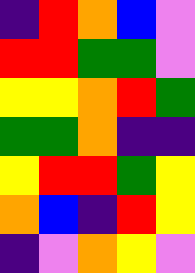[["indigo", "red", "orange", "blue", "violet"], ["red", "red", "green", "green", "violet"], ["yellow", "yellow", "orange", "red", "green"], ["green", "green", "orange", "indigo", "indigo"], ["yellow", "red", "red", "green", "yellow"], ["orange", "blue", "indigo", "red", "yellow"], ["indigo", "violet", "orange", "yellow", "violet"]]